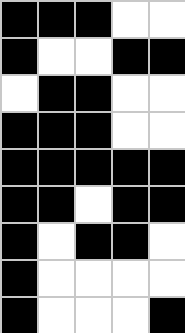[["black", "black", "black", "white", "white"], ["black", "white", "white", "black", "black"], ["white", "black", "black", "white", "white"], ["black", "black", "black", "white", "white"], ["black", "black", "black", "black", "black"], ["black", "black", "white", "black", "black"], ["black", "white", "black", "black", "white"], ["black", "white", "white", "white", "white"], ["black", "white", "white", "white", "black"]]